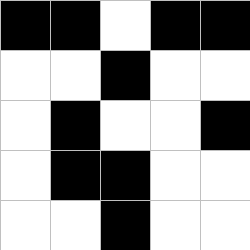[["black", "black", "white", "black", "black"], ["white", "white", "black", "white", "white"], ["white", "black", "white", "white", "black"], ["white", "black", "black", "white", "white"], ["white", "white", "black", "white", "white"]]